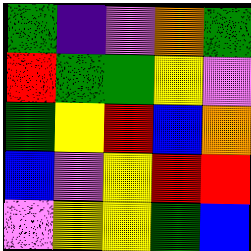[["green", "indigo", "violet", "orange", "green"], ["red", "green", "green", "yellow", "violet"], ["green", "yellow", "red", "blue", "orange"], ["blue", "violet", "yellow", "red", "red"], ["violet", "yellow", "yellow", "green", "blue"]]